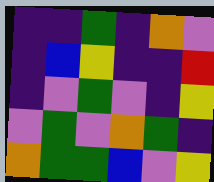[["indigo", "indigo", "green", "indigo", "orange", "violet"], ["indigo", "blue", "yellow", "indigo", "indigo", "red"], ["indigo", "violet", "green", "violet", "indigo", "yellow"], ["violet", "green", "violet", "orange", "green", "indigo"], ["orange", "green", "green", "blue", "violet", "yellow"]]